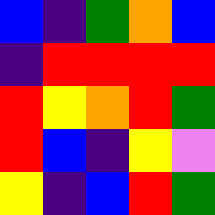[["blue", "indigo", "green", "orange", "blue"], ["indigo", "red", "red", "red", "red"], ["red", "yellow", "orange", "red", "green"], ["red", "blue", "indigo", "yellow", "violet"], ["yellow", "indigo", "blue", "red", "green"]]